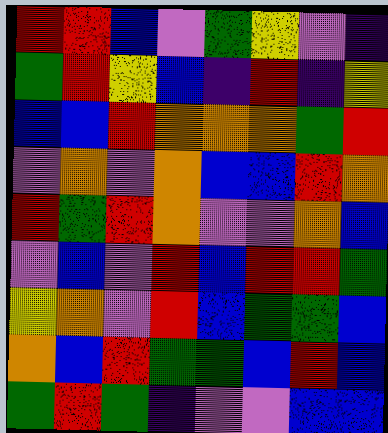[["red", "red", "blue", "violet", "green", "yellow", "violet", "indigo"], ["green", "red", "yellow", "blue", "indigo", "red", "indigo", "yellow"], ["blue", "blue", "red", "orange", "orange", "orange", "green", "red"], ["violet", "orange", "violet", "orange", "blue", "blue", "red", "orange"], ["red", "green", "red", "orange", "violet", "violet", "orange", "blue"], ["violet", "blue", "violet", "red", "blue", "red", "red", "green"], ["yellow", "orange", "violet", "red", "blue", "green", "green", "blue"], ["orange", "blue", "red", "green", "green", "blue", "red", "blue"], ["green", "red", "green", "indigo", "violet", "violet", "blue", "blue"]]